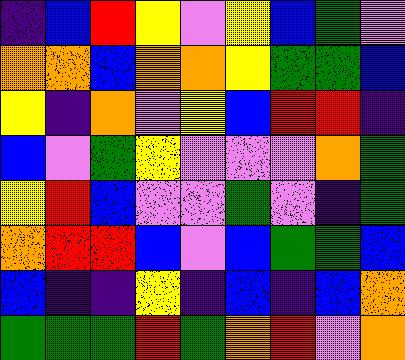[["indigo", "blue", "red", "yellow", "violet", "yellow", "blue", "green", "violet"], ["orange", "orange", "blue", "orange", "orange", "yellow", "green", "green", "blue"], ["yellow", "indigo", "orange", "violet", "yellow", "blue", "red", "red", "indigo"], ["blue", "violet", "green", "yellow", "violet", "violet", "violet", "orange", "green"], ["yellow", "red", "blue", "violet", "violet", "green", "violet", "indigo", "green"], ["orange", "red", "red", "blue", "violet", "blue", "green", "green", "blue"], ["blue", "indigo", "indigo", "yellow", "indigo", "blue", "indigo", "blue", "orange"], ["green", "green", "green", "red", "green", "orange", "red", "violet", "orange"]]